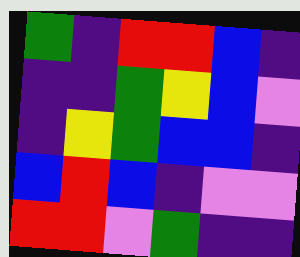[["green", "indigo", "red", "red", "blue", "indigo"], ["indigo", "indigo", "green", "yellow", "blue", "violet"], ["indigo", "yellow", "green", "blue", "blue", "indigo"], ["blue", "red", "blue", "indigo", "violet", "violet"], ["red", "red", "violet", "green", "indigo", "indigo"]]